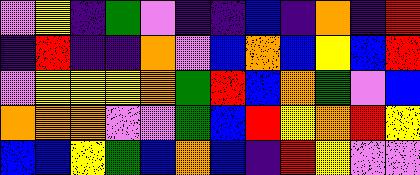[["violet", "yellow", "indigo", "green", "violet", "indigo", "indigo", "blue", "indigo", "orange", "indigo", "red"], ["indigo", "red", "indigo", "indigo", "orange", "violet", "blue", "orange", "blue", "yellow", "blue", "red"], ["violet", "yellow", "yellow", "yellow", "orange", "green", "red", "blue", "orange", "green", "violet", "blue"], ["orange", "orange", "orange", "violet", "violet", "green", "blue", "red", "yellow", "orange", "red", "yellow"], ["blue", "blue", "yellow", "green", "blue", "orange", "blue", "indigo", "red", "yellow", "violet", "violet"]]